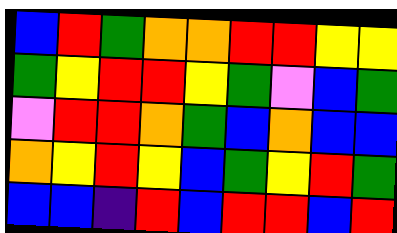[["blue", "red", "green", "orange", "orange", "red", "red", "yellow", "yellow"], ["green", "yellow", "red", "red", "yellow", "green", "violet", "blue", "green"], ["violet", "red", "red", "orange", "green", "blue", "orange", "blue", "blue"], ["orange", "yellow", "red", "yellow", "blue", "green", "yellow", "red", "green"], ["blue", "blue", "indigo", "red", "blue", "red", "red", "blue", "red"]]